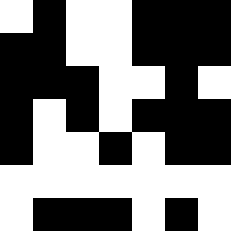[["white", "black", "white", "white", "black", "black", "black"], ["black", "black", "white", "white", "black", "black", "black"], ["black", "black", "black", "white", "white", "black", "white"], ["black", "white", "black", "white", "black", "black", "black"], ["black", "white", "white", "black", "white", "black", "black"], ["white", "white", "white", "white", "white", "white", "white"], ["white", "black", "black", "black", "white", "black", "white"]]